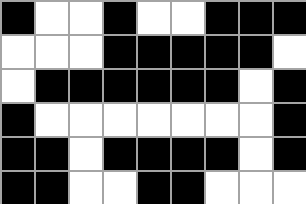[["black", "white", "white", "black", "white", "white", "black", "black", "black"], ["white", "white", "white", "black", "black", "black", "black", "black", "white"], ["white", "black", "black", "black", "black", "black", "black", "white", "black"], ["black", "white", "white", "white", "white", "white", "white", "white", "black"], ["black", "black", "white", "black", "black", "black", "black", "white", "black"], ["black", "black", "white", "white", "black", "black", "white", "white", "white"]]